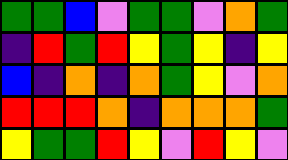[["green", "green", "blue", "violet", "green", "green", "violet", "orange", "green"], ["indigo", "red", "green", "red", "yellow", "green", "yellow", "indigo", "yellow"], ["blue", "indigo", "orange", "indigo", "orange", "green", "yellow", "violet", "orange"], ["red", "red", "red", "orange", "indigo", "orange", "orange", "orange", "green"], ["yellow", "green", "green", "red", "yellow", "violet", "red", "yellow", "violet"]]